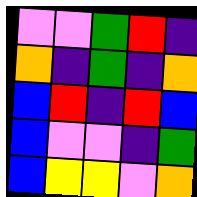[["violet", "violet", "green", "red", "indigo"], ["orange", "indigo", "green", "indigo", "orange"], ["blue", "red", "indigo", "red", "blue"], ["blue", "violet", "violet", "indigo", "green"], ["blue", "yellow", "yellow", "violet", "orange"]]